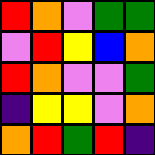[["red", "orange", "violet", "green", "green"], ["violet", "red", "yellow", "blue", "orange"], ["red", "orange", "violet", "violet", "green"], ["indigo", "yellow", "yellow", "violet", "orange"], ["orange", "red", "green", "red", "indigo"]]